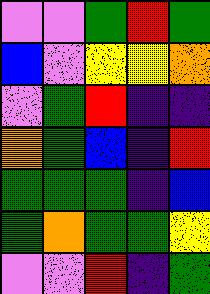[["violet", "violet", "green", "red", "green"], ["blue", "violet", "yellow", "yellow", "orange"], ["violet", "green", "red", "indigo", "indigo"], ["orange", "green", "blue", "indigo", "red"], ["green", "green", "green", "indigo", "blue"], ["green", "orange", "green", "green", "yellow"], ["violet", "violet", "red", "indigo", "green"]]